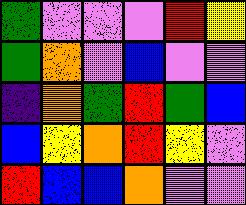[["green", "violet", "violet", "violet", "red", "yellow"], ["green", "orange", "violet", "blue", "violet", "violet"], ["indigo", "orange", "green", "red", "green", "blue"], ["blue", "yellow", "orange", "red", "yellow", "violet"], ["red", "blue", "blue", "orange", "violet", "violet"]]